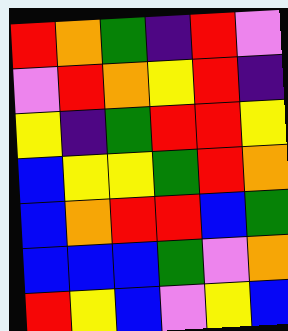[["red", "orange", "green", "indigo", "red", "violet"], ["violet", "red", "orange", "yellow", "red", "indigo"], ["yellow", "indigo", "green", "red", "red", "yellow"], ["blue", "yellow", "yellow", "green", "red", "orange"], ["blue", "orange", "red", "red", "blue", "green"], ["blue", "blue", "blue", "green", "violet", "orange"], ["red", "yellow", "blue", "violet", "yellow", "blue"]]